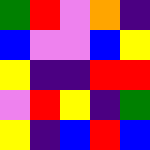[["green", "red", "violet", "orange", "indigo"], ["blue", "violet", "violet", "blue", "yellow"], ["yellow", "indigo", "indigo", "red", "red"], ["violet", "red", "yellow", "indigo", "green"], ["yellow", "indigo", "blue", "red", "blue"]]